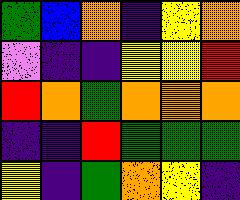[["green", "blue", "orange", "indigo", "yellow", "orange"], ["violet", "indigo", "indigo", "yellow", "yellow", "red"], ["red", "orange", "green", "orange", "orange", "orange"], ["indigo", "indigo", "red", "green", "green", "green"], ["yellow", "indigo", "green", "orange", "yellow", "indigo"]]